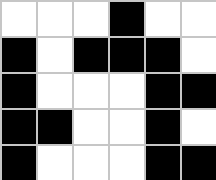[["white", "white", "white", "black", "white", "white"], ["black", "white", "black", "black", "black", "white"], ["black", "white", "white", "white", "black", "black"], ["black", "black", "white", "white", "black", "white"], ["black", "white", "white", "white", "black", "black"]]